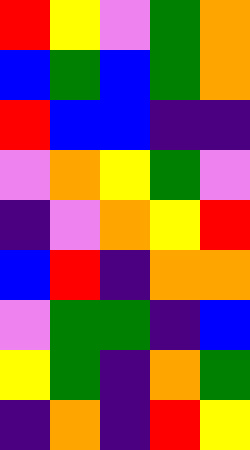[["red", "yellow", "violet", "green", "orange"], ["blue", "green", "blue", "green", "orange"], ["red", "blue", "blue", "indigo", "indigo"], ["violet", "orange", "yellow", "green", "violet"], ["indigo", "violet", "orange", "yellow", "red"], ["blue", "red", "indigo", "orange", "orange"], ["violet", "green", "green", "indigo", "blue"], ["yellow", "green", "indigo", "orange", "green"], ["indigo", "orange", "indigo", "red", "yellow"]]